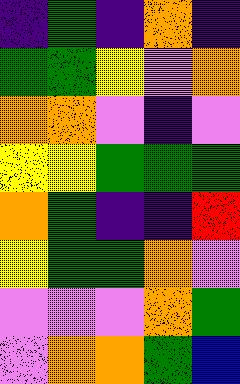[["indigo", "green", "indigo", "orange", "indigo"], ["green", "green", "yellow", "violet", "orange"], ["orange", "orange", "violet", "indigo", "violet"], ["yellow", "yellow", "green", "green", "green"], ["orange", "green", "indigo", "indigo", "red"], ["yellow", "green", "green", "orange", "violet"], ["violet", "violet", "violet", "orange", "green"], ["violet", "orange", "orange", "green", "blue"]]